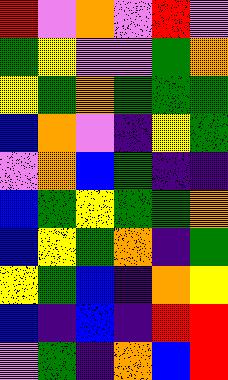[["red", "violet", "orange", "violet", "red", "violet"], ["green", "yellow", "violet", "violet", "green", "orange"], ["yellow", "green", "orange", "green", "green", "green"], ["blue", "orange", "violet", "indigo", "yellow", "green"], ["violet", "orange", "blue", "green", "indigo", "indigo"], ["blue", "green", "yellow", "green", "green", "orange"], ["blue", "yellow", "green", "orange", "indigo", "green"], ["yellow", "green", "blue", "indigo", "orange", "yellow"], ["blue", "indigo", "blue", "indigo", "red", "red"], ["violet", "green", "indigo", "orange", "blue", "red"]]